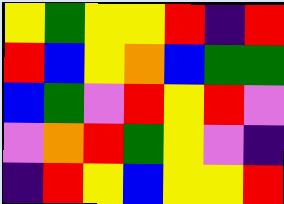[["yellow", "green", "yellow", "yellow", "red", "indigo", "red"], ["red", "blue", "yellow", "orange", "blue", "green", "green"], ["blue", "green", "violet", "red", "yellow", "red", "violet"], ["violet", "orange", "red", "green", "yellow", "violet", "indigo"], ["indigo", "red", "yellow", "blue", "yellow", "yellow", "red"]]